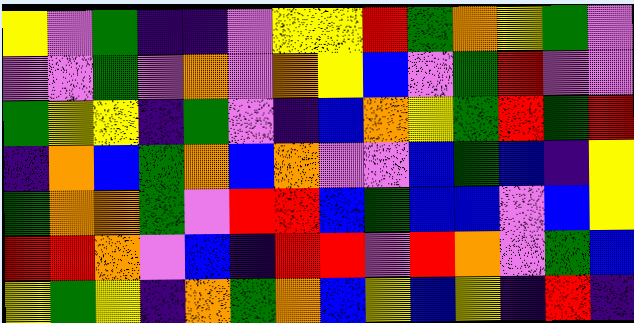[["yellow", "violet", "green", "indigo", "indigo", "violet", "yellow", "yellow", "red", "green", "orange", "yellow", "green", "violet"], ["violet", "violet", "green", "violet", "orange", "violet", "orange", "yellow", "blue", "violet", "green", "red", "violet", "violet"], ["green", "yellow", "yellow", "indigo", "green", "violet", "indigo", "blue", "orange", "yellow", "green", "red", "green", "red"], ["indigo", "orange", "blue", "green", "orange", "blue", "orange", "violet", "violet", "blue", "green", "blue", "indigo", "yellow"], ["green", "orange", "orange", "green", "violet", "red", "red", "blue", "green", "blue", "blue", "violet", "blue", "yellow"], ["red", "red", "orange", "violet", "blue", "indigo", "red", "red", "violet", "red", "orange", "violet", "green", "blue"], ["yellow", "green", "yellow", "indigo", "orange", "green", "orange", "blue", "yellow", "blue", "yellow", "indigo", "red", "indigo"]]